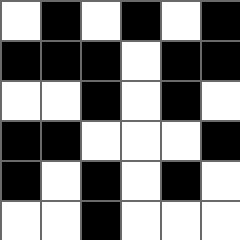[["white", "black", "white", "black", "white", "black"], ["black", "black", "black", "white", "black", "black"], ["white", "white", "black", "white", "black", "white"], ["black", "black", "white", "white", "white", "black"], ["black", "white", "black", "white", "black", "white"], ["white", "white", "black", "white", "white", "white"]]